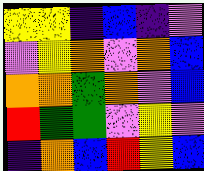[["yellow", "yellow", "indigo", "blue", "indigo", "violet"], ["violet", "yellow", "orange", "violet", "orange", "blue"], ["orange", "orange", "green", "orange", "violet", "blue"], ["red", "green", "green", "violet", "yellow", "violet"], ["indigo", "orange", "blue", "red", "yellow", "blue"]]